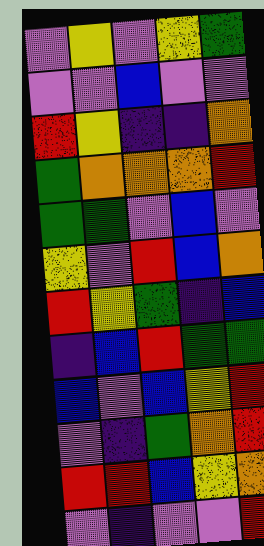[["violet", "yellow", "violet", "yellow", "green"], ["violet", "violet", "blue", "violet", "violet"], ["red", "yellow", "indigo", "indigo", "orange"], ["green", "orange", "orange", "orange", "red"], ["green", "green", "violet", "blue", "violet"], ["yellow", "violet", "red", "blue", "orange"], ["red", "yellow", "green", "indigo", "blue"], ["indigo", "blue", "red", "green", "green"], ["blue", "violet", "blue", "yellow", "red"], ["violet", "indigo", "green", "orange", "red"], ["red", "red", "blue", "yellow", "orange"], ["violet", "indigo", "violet", "violet", "red"]]